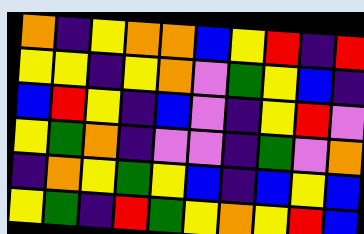[["orange", "indigo", "yellow", "orange", "orange", "blue", "yellow", "red", "indigo", "red"], ["yellow", "yellow", "indigo", "yellow", "orange", "violet", "green", "yellow", "blue", "indigo"], ["blue", "red", "yellow", "indigo", "blue", "violet", "indigo", "yellow", "red", "violet"], ["yellow", "green", "orange", "indigo", "violet", "violet", "indigo", "green", "violet", "orange"], ["indigo", "orange", "yellow", "green", "yellow", "blue", "indigo", "blue", "yellow", "blue"], ["yellow", "green", "indigo", "red", "green", "yellow", "orange", "yellow", "red", "blue"]]